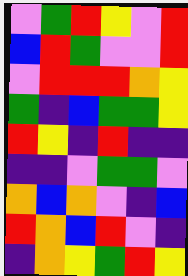[["violet", "green", "red", "yellow", "violet", "red"], ["blue", "red", "green", "violet", "violet", "red"], ["violet", "red", "red", "red", "orange", "yellow"], ["green", "indigo", "blue", "green", "green", "yellow"], ["red", "yellow", "indigo", "red", "indigo", "indigo"], ["indigo", "indigo", "violet", "green", "green", "violet"], ["orange", "blue", "orange", "violet", "indigo", "blue"], ["red", "orange", "blue", "red", "violet", "indigo"], ["indigo", "orange", "yellow", "green", "red", "yellow"]]